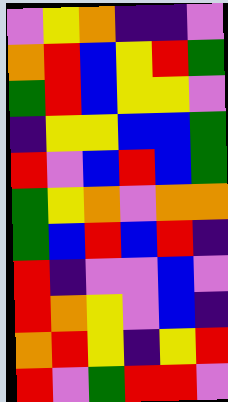[["violet", "yellow", "orange", "indigo", "indigo", "violet"], ["orange", "red", "blue", "yellow", "red", "green"], ["green", "red", "blue", "yellow", "yellow", "violet"], ["indigo", "yellow", "yellow", "blue", "blue", "green"], ["red", "violet", "blue", "red", "blue", "green"], ["green", "yellow", "orange", "violet", "orange", "orange"], ["green", "blue", "red", "blue", "red", "indigo"], ["red", "indigo", "violet", "violet", "blue", "violet"], ["red", "orange", "yellow", "violet", "blue", "indigo"], ["orange", "red", "yellow", "indigo", "yellow", "red"], ["red", "violet", "green", "red", "red", "violet"]]